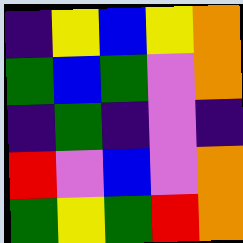[["indigo", "yellow", "blue", "yellow", "orange"], ["green", "blue", "green", "violet", "orange"], ["indigo", "green", "indigo", "violet", "indigo"], ["red", "violet", "blue", "violet", "orange"], ["green", "yellow", "green", "red", "orange"]]